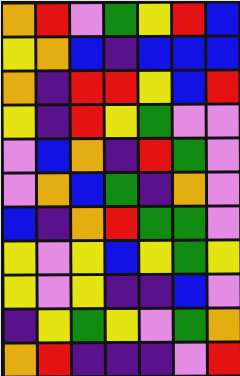[["orange", "red", "violet", "green", "yellow", "red", "blue"], ["yellow", "orange", "blue", "indigo", "blue", "blue", "blue"], ["orange", "indigo", "red", "red", "yellow", "blue", "red"], ["yellow", "indigo", "red", "yellow", "green", "violet", "violet"], ["violet", "blue", "orange", "indigo", "red", "green", "violet"], ["violet", "orange", "blue", "green", "indigo", "orange", "violet"], ["blue", "indigo", "orange", "red", "green", "green", "violet"], ["yellow", "violet", "yellow", "blue", "yellow", "green", "yellow"], ["yellow", "violet", "yellow", "indigo", "indigo", "blue", "violet"], ["indigo", "yellow", "green", "yellow", "violet", "green", "orange"], ["orange", "red", "indigo", "indigo", "indigo", "violet", "red"]]